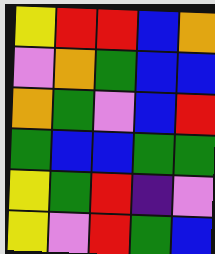[["yellow", "red", "red", "blue", "orange"], ["violet", "orange", "green", "blue", "blue"], ["orange", "green", "violet", "blue", "red"], ["green", "blue", "blue", "green", "green"], ["yellow", "green", "red", "indigo", "violet"], ["yellow", "violet", "red", "green", "blue"]]